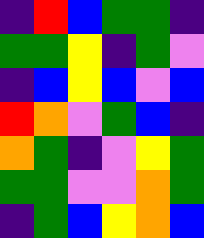[["indigo", "red", "blue", "green", "green", "indigo"], ["green", "green", "yellow", "indigo", "green", "violet"], ["indigo", "blue", "yellow", "blue", "violet", "blue"], ["red", "orange", "violet", "green", "blue", "indigo"], ["orange", "green", "indigo", "violet", "yellow", "green"], ["green", "green", "violet", "violet", "orange", "green"], ["indigo", "green", "blue", "yellow", "orange", "blue"]]